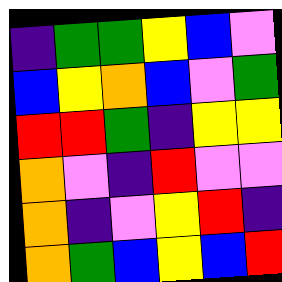[["indigo", "green", "green", "yellow", "blue", "violet"], ["blue", "yellow", "orange", "blue", "violet", "green"], ["red", "red", "green", "indigo", "yellow", "yellow"], ["orange", "violet", "indigo", "red", "violet", "violet"], ["orange", "indigo", "violet", "yellow", "red", "indigo"], ["orange", "green", "blue", "yellow", "blue", "red"]]